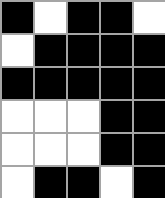[["black", "white", "black", "black", "white"], ["white", "black", "black", "black", "black"], ["black", "black", "black", "black", "black"], ["white", "white", "white", "black", "black"], ["white", "white", "white", "black", "black"], ["white", "black", "black", "white", "black"]]